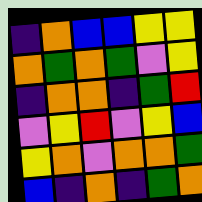[["indigo", "orange", "blue", "blue", "yellow", "yellow"], ["orange", "green", "orange", "green", "violet", "yellow"], ["indigo", "orange", "orange", "indigo", "green", "red"], ["violet", "yellow", "red", "violet", "yellow", "blue"], ["yellow", "orange", "violet", "orange", "orange", "green"], ["blue", "indigo", "orange", "indigo", "green", "orange"]]